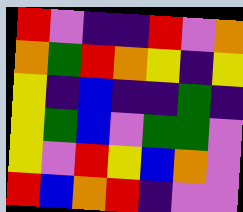[["red", "violet", "indigo", "indigo", "red", "violet", "orange"], ["orange", "green", "red", "orange", "yellow", "indigo", "yellow"], ["yellow", "indigo", "blue", "indigo", "indigo", "green", "indigo"], ["yellow", "green", "blue", "violet", "green", "green", "violet"], ["yellow", "violet", "red", "yellow", "blue", "orange", "violet"], ["red", "blue", "orange", "red", "indigo", "violet", "violet"]]